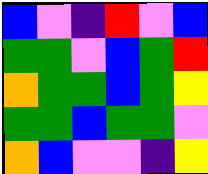[["blue", "violet", "indigo", "red", "violet", "blue"], ["green", "green", "violet", "blue", "green", "red"], ["orange", "green", "green", "blue", "green", "yellow"], ["green", "green", "blue", "green", "green", "violet"], ["orange", "blue", "violet", "violet", "indigo", "yellow"]]